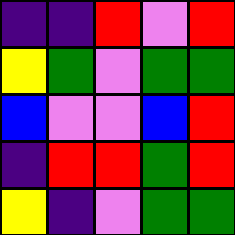[["indigo", "indigo", "red", "violet", "red"], ["yellow", "green", "violet", "green", "green"], ["blue", "violet", "violet", "blue", "red"], ["indigo", "red", "red", "green", "red"], ["yellow", "indigo", "violet", "green", "green"]]